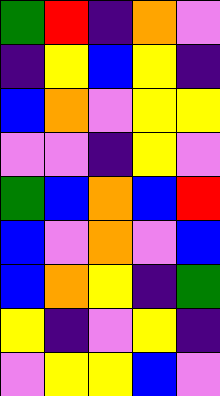[["green", "red", "indigo", "orange", "violet"], ["indigo", "yellow", "blue", "yellow", "indigo"], ["blue", "orange", "violet", "yellow", "yellow"], ["violet", "violet", "indigo", "yellow", "violet"], ["green", "blue", "orange", "blue", "red"], ["blue", "violet", "orange", "violet", "blue"], ["blue", "orange", "yellow", "indigo", "green"], ["yellow", "indigo", "violet", "yellow", "indigo"], ["violet", "yellow", "yellow", "blue", "violet"]]